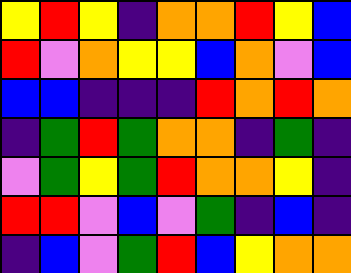[["yellow", "red", "yellow", "indigo", "orange", "orange", "red", "yellow", "blue"], ["red", "violet", "orange", "yellow", "yellow", "blue", "orange", "violet", "blue"], ["blue", "blue", "indigo", "indigo", "indigo", "red", "orange", "red", "orange"], ["indigo", "green", "red", "green", "orange", "orange", "indigo", "green", "indigo"], ["violet", "green", "yellow", "green", "red", "orange", "orange", "yellow", "indigo"], ["red", "red", "violet", "blue", "violet", "green", "indigo", "blue", "indigo"], ["indigo", "blue", "violet", "green", "red", "blue", "yellow", "orange", "orange"]]